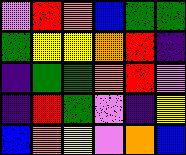[["violet", "red", "orange", "blue", "green", "green"], ["green", "yellow", "yellow", "orange", "red", "indigo"], ["indigo", "green", "green", "orange", "red", "violet"], ["indigo", "red", "green", "violet", "indigo", "yellow"], ["blue", "orange", "yellow", "violet", "orange", "blue"]]